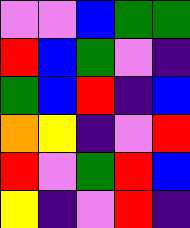[["violet", "violet", "blue", "green", "green"], ["red", "blue", "green", "violet", "indigo"], ["green", "blue", "red", "indigo", "blue"], ["orange", "yellow", "indigo", "violet", "red"], ["red", "violet", "green", "red", "blue"], ["yellow", "indigo", "violet", "red", "indigo"]]